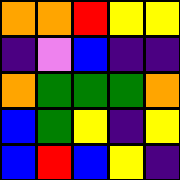[["orange", "orange", "red", "yellow", "yellow"], ["indigo", "violet", "blue", "indigo", "indigo"], ["orange", "green", "green", "green", "orange"], ["blue", "green", "yellow", "indigo", "yellow"], ["blue", "red", "blue", "yellow", "indigo"]]